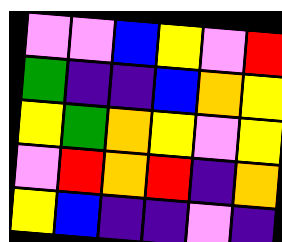[["violet", "violet", "blue", "yellow", "violet", "red"], ["green", "indigo", "indigo", "blue", "orange", "yellow"], ["yellow", "green", "orange", "yellow", "violet", "yellow"], ["violet", "red", "orange", "red", "indigo", "orange"], ["yellow", "blue", "indigo", "indigo", "violet", "indigo"]]